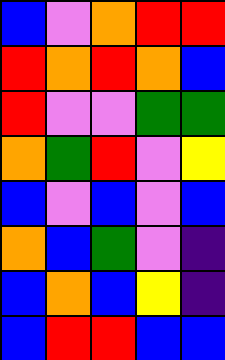[["blue", "violet", "orange", "red", "red"], ["red", "orange", "red", "orange", "blue"], ["red", "violet", "violet", "green", "green"], ["orange", "green", "red", "violet", "yellow"], ["blue", "violet", "blue", "violet", "blue"], ["orange", "blue", "green", "violet", "indigo"], ["blue", "orange", "blue", "yellow", "indigo"], ["blue", "red", "red", "blue", "blue"]]